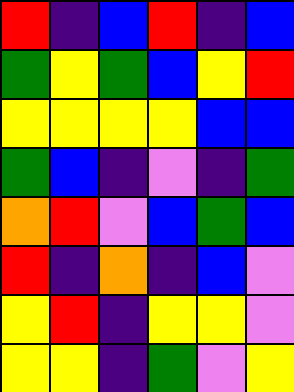[["red", "indigo", "blue", "red", "indigo", "blue"], ["green", "yellow", "green", "blue", "yellow", "red"], ["yellow", "yellow", "yellow", "yellow", "blue", "blue"], ["green", "blue", "indigo", "violet", "indigo", "green"], ["orange", "red", "violet", "blue", "green", "blue"], ["red", "indigo", "orange", "indigo", "blue", "violet"], ["yellow", "red", "indigo", "yellow", "yellow", "violet"], ["yellow", "yellow", "indigo", "green", "violet", "yellow"]]